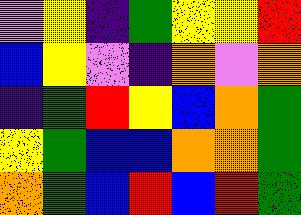[["violet", "yellow", "indigo", "green", "yellow", "yellow", "red"], ["blue", "yellow", "violet", "indigo", "orange", "violet", "orange"], ["indigo", "green", "red", "yellow", "blue", "orange", "green"], ["yellow", "green", "blue", "blue", "orange", "orange", "green"], ["orange", "green", "blue", "red", "blue", "red", "green"]]